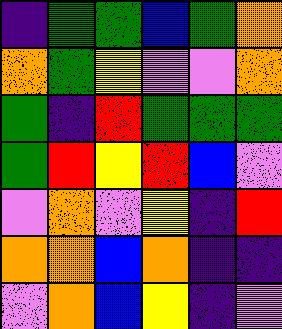[["indigo", "green", "green", "blue", "green", "orange"], ["orange", "green", "yellow", "violet", "violet", "orange"], ["green", "indigo", "red", "green", "green", "green"], ["green", "red", "yellow", "red", "blue", "violet"], ["violet", "orange", "violet", "yellow", "indigo", "red"], ["orange", "orange", "blue", "orange", "indigo", "indigo"], ["violet", "orange", "blue", "yellow", "indigo", "violet"]]